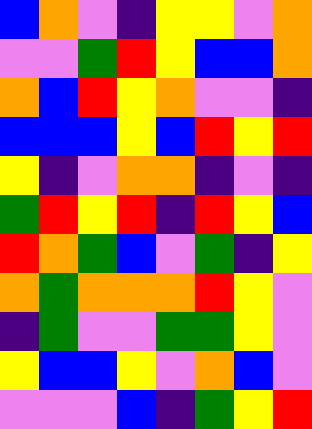[["blue", "orange", "violet", "indigo", "yellow", "yellow", "violet", "orange"], ["violet", "violet", "green", "red", "yellow", "blue", "blue", "orange"], ["orange", "blue", "red", "yellow", "orange", "violet", "violet", "indigo"], ["blue", "blue", "blue", "yellow", "blue", "red", "yellow", "red"], ["yellow", "indigo", "violet", "orange", "orange", "indigo", "violet", "indigo"], ["green", "red", "yellow", "red", "indigo", "red", "yellow", "blue"], ["red", "orange", "green", "blue", "violet", "green", "indigo", "yellow"], ["orange", "green", "orange", "orange", "orange", "red", "yellow", "violet"], ["indigo", "green", "violet", "violet", "green", "green", "yellow", "violet"], ["yellow", "blue", "blue", "yellow", "violet", "orange", "blue", "violet"], ["violet", "violet", "violet", "blue", "indigo", "green", "yellow", "red"]]